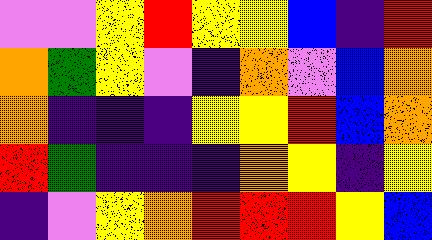[["violet", "violet", "yellow", "red", "yellow", "yellow", "blue", "indigo", "red"], ["orange", "green", "yellow", "violet", "indigo", "orange", "violet", "blue", "orange"], ["orange", "indigo", "indigo", "indigo", "yellow", "yellow", "red", "blue", "orange"], ["red", "green", "indigo", "indigo", "indigo", "orange", "yellow", "indigo", "yellow"], ["indigo", "violet", "yellow", "orange", "red", "red", "red", "yellow", "blue"]]